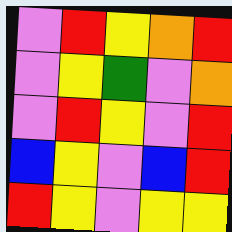[["violet", "red", "yellow", "orange", "red"], ["violet", "yellow", "green", "violet", "orange"], ["violet", "red", "yellow", "violet", "red"], ["blue", "yellow", "violet", "blue", "red"], ["red", "yellow", "violet", "yellow", "yellow"]]